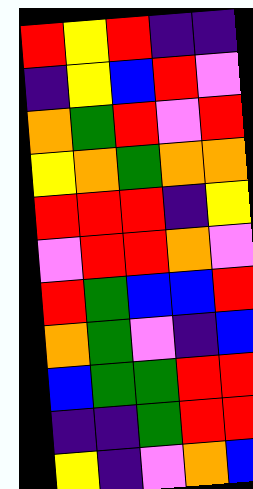[["red", "yellow", "red", "indigo", "indigo"], ["indigo", "yellow", "blue", "red", "violet"], ["orange", "green", "red", "violet", "red"], ["yellow", "orange", "green", "orange", "orange"], ["red", "red", "red", "indigo", "yellow"], ["violet", "red", "red", "orange", "violet"], ["red", "green", "blue", "blue", "red"], ["orange", "green", "violet", "indigo", "blue"], ["blue", "green", "green", "red", "red"], ["indigo", "indigo", "green", "red", "red"], ["yellow", "indigo", "violet", "orange", "blue"]]